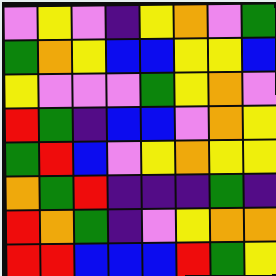[["violet", "yellow", "violet", "indigo", "yellow", "orange", "violet", "green"], ["green", "orange", "yellow", "blue", "blue", "yellow", "yellow", "blue"], ["yellow", "violet", "violet", "violet", "green", "yellow", "orange", "violet"], ["red", "green", "indigo", "blue", "blue", "violet", "orange", "yellow"], ["green", "red", "blue", "violet", "yellow", "orange", "yellow", "yellow"], ["orange", "green", "red", "indigo", "indigo", "indigo", "green", "indigo"], ["red", "orange", "green", "indigo", "violet", "yellow", "orange", "orange"], ["red", "red", "blue", "blue", "blue", "red", "green", "yellow"]]